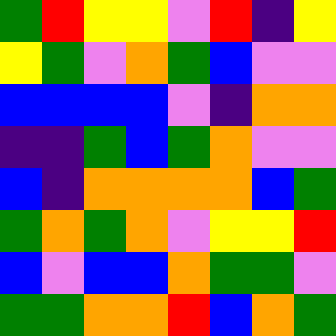[["green", "red", "yellow", "yellow", "violet", "red", "indigo", "yellow"], ["yellow", "green", "violet", "orange", "green", "blue", "violet", "violet"], ["blue", "blue", "blue", "blue", "violet", "indigo", "orange", "orange"], ["indigo", "indigo", "green", "blue", "green", "orange", "violet", "violet"], ["blue", "indigo", "orange", "orange", "orange", "orange", "blue", "green"], ["green", "orange", "green", "orange", "violet", "yellow", "yellow", "red"], ["blue", "violet", "blue", "blue", "orange", "green", "green", "violet"], ["green", "green", "orange", "orange", "red", "blue", "orange", "green"]]